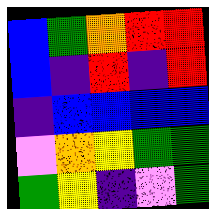[["blue", "green", "orange", "red", "red"], ["blue", "indigo", "red", "indigo", "red"], ["indigo", "blue", "blue", "blue", "blue"], ["violet", "orange", "yellow", "green", "green"], ["green", "yellow", "indigo", "violet", "green"]]